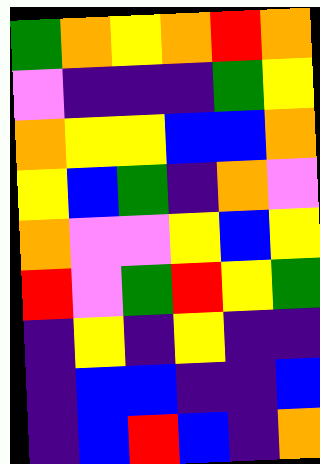[["green", "orange", "yellow", "orange", "red", "orange"], ["violet", "indigo", "indigo", "indigo", "green", "yellow"], ["orange", "yellow", "yellow", "blue", "blue", "orange"], ["yellow", "blue", "green", "indigo", "orange", "violet"], ["orange", "violet", "violet", "yellow", "blue", "yellow"], ["red", "violet", "green", "red", "yellow", "green"], ["indigo", "yellow", "indigo", "yellow", "indigo", "indigo"], ["indigo", "blue", "blue", "indigo", "indigo", "blue"], ["indigo", "blue", "red", "blue", "indigo", "orange"]]